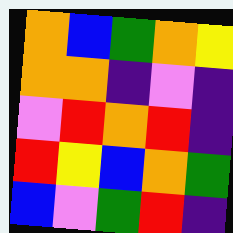[["orange", "blue", "green", "orange", "yellow"], ["orange", "orange", "indigo", "violet", "indigo"], ["violet", "red", "orange", "red", "indigo"], ["red", "yellow", "blue", "orange", "green"], ["blue", "violet", "green", "red", "indigo"]]